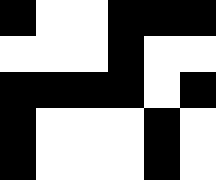[["black", "white", "white", "black", "black", "black"], ["white", "white", "white", "black", "white", "white"], ["black", "black", "black", "black", "white", "black"], ["black", "white", "white", "white", "black", "white"], ["black", "white", "white", "white", "black", "white"]]